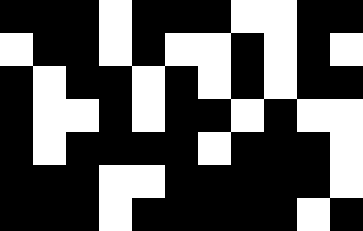[["black", "black", "black", "white", "black", "black", "black", "white", "white", "black", "black"], ["white", "black", "black", "white", "black", "white", "white", "black", "white", "black", "white"], ["black", "white", "black", "black", "white", "black", "white", "black", "white", "black", "black"], ["black", "white", "white", "black", "white", "black", "black", "white", "black", "white", "white"], ["black", "white", "black", "black", "black", "black", "white", "black", "black", "black", "white"], ["black", "black", "black", "white", "white", "black", "black", "black", "black", "black", "white"], ["black", "black", "black", "white", "black", "black", "black", "black", "black", "white", "black"]]